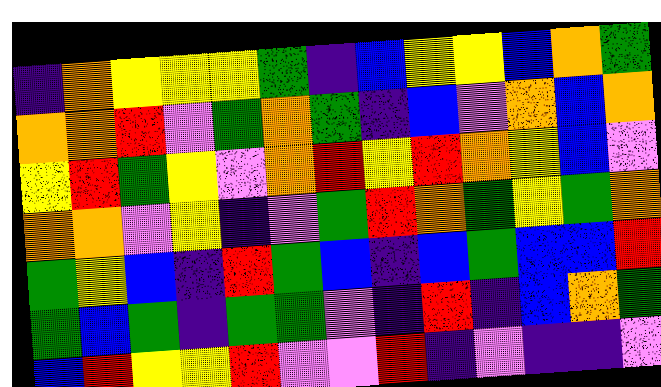[["indigo", "orange", "yellow", "yellow", "yellow", "green", "indigo", "blue", "yellow", "yellow", "blue", "orange", "green"], ["orange", "orange", "red", "violet", "green", "orange", "green", "indigo", "blue", "violet", "orange", "blue", "orange"], ["yellow", "red", "green", "yellow", "violet", "orange", "red", "yellow", "red", "orange", "yellow", "blue", "violet"], ["orange", "orange", "violet", "yellow", "indigo", "violet", "green", "red", "orange", "green", "yellow", "green", "orange"], ["green", "yellow", "blue", "indigo", "red", "green", "blue", "indigo", "blue", "green", "blue", "blue", "red"], ["green", "blue", "green", "indigo", "green", "green", "violet", "indigo", "red", "indigo", "blue", "orange", "green"], ["blue", "red", "yellow", "yellow", "red", "violet", "violet", "red", "indigo", "violet", "indigo", "indigo", "violet"]]